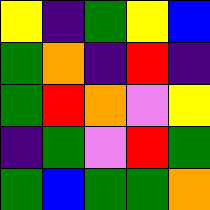[["yellow", "indigo", "green", "yellow", "blue"], ["green", "orange", "indigo", "red", "indigo"], ["green", "red", "orange", "violet", "yellow"], ["indigo", "green", "violet", "red", "green"], ["green", "blue", "green", "green", "orange"]]